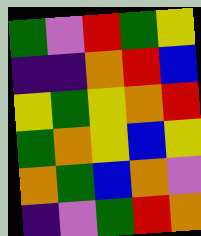[["green", "violet", "red", "green", "yellow"], ["indigo", "indigo", "orange", "red", "blue"], ["yellow", "green", "yellow", "orange", "red"], ["green", "orange", "yellow", "blue", "yellow"], ["orange", "green", "blue", "orange", "violet"], ["indigo", "violet", "green", "red", "orange"]]